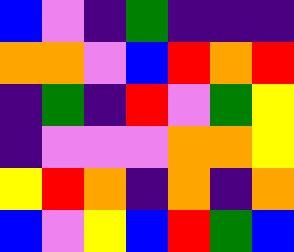[["blue", "violet", "indigo", "green", "indigo", "indigo", "indigo"], ["orange", "orange", "violet", "blue", "red", "orange", "red"], ["indigo", "green", "indigo", "red", "violet", "green", "yellow"], ["indigo", "violet", "violet", "violet", "orange", "orange", "yellow"], ["yellow", "red", "orange", "indigo", "orange", "indigo", "orange"], ["blue", "violet", "yellow", "blue", "red", "green", "blue"]]